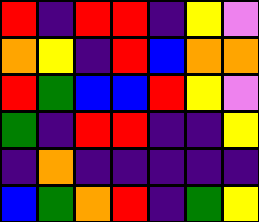[["red", "indigo", "red", "red", "indigo", "yellow", "violet"], ["orange", "yellow", "indigo", "red", "blue", "orange", "orange"], ["red", "green", "blue", "blue", "red", "yellow", "violet"], ["green", "indigo", "red", "red", "indigo", "indigo", "yellow"], ["indigo", "orange", "indigo", "indigo", "indigo", "indigo", "indigo"], ["blue", "green", "orange", "red", "indigo", "green", "yellow"]]